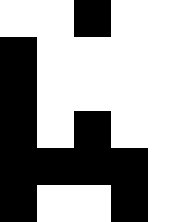[["white", "white", "black", "white", "white"], ["black", "white", "white", "white", "white"], ["black", "white", "white", "white", "white"], ["black", "white", "black", "white", "white"], ["black", "black", "black", "black", "white"], ["black", "white", "white", "black", "white"]]